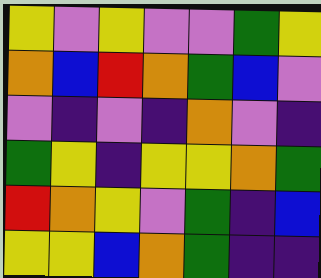[["yellow", "violet", "yellow", "violet", "violet", "green", "yellow"], ["orange", "blue", "red", "orange", "green", "blue", "violet"], ["violet", "indigo", "violet", "indigo", "orange", "violet", "indigo"], ["green", "yellow", "indigo", "yellow", "yellow", "orange", "green"], ["red", "orange", "yellow", "violet", "green", "indigo", "blue"], ["yellow", "yellow", "blue", "orange", "green", "indigo", "indigo"]]